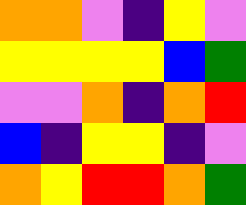[["orange", "orange", "violet", "indigo", "yellow", "violet"], ["yellow", "yellow", "yellow", "yellow", "blue", "green"], ["violet", "violet", "orange", "indigo", "orange", "red"], ["blue", "indigo", "yellow", "yellow", "indigo", "violet"], ["orange", "yellow", "red", "red", "orange", "green"]]